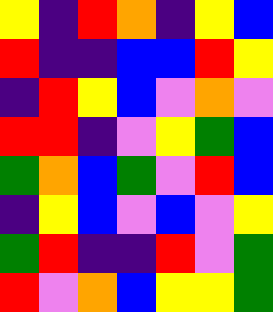[["yellow", "indigo", "red", "orange", "indigo", "yellow", "blue"], ["red", "indigo", "indigo", "blue", "blue", "red", "yellow"], ["indigo", "red", "yellow", "blue", "violet", "orange", "violet"], ["red", "red", "indigo", "violet", "yellow", "green", "blue"], ["green", "orange", "blue", "green", "violet", "red", "blue"], ["indigo", "yellow", "blue", "violet", "blue", "violet", "yellow"], ["green", "red", "indigo", "indigo", "red", "violet", "green"], ["red", "violet", "orange", "blue", "yellow", "yellow", "green"]]